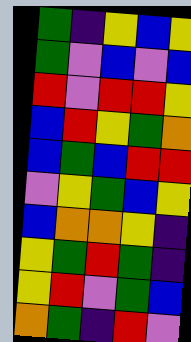[["green", "indigo", "yellow", "blue", "yellow"], ["green", "violet", "blue", "violet", "blue"], ["red", "violet", "red", "red", "yellow"], ["blue", "red", "yellow", "green", "orange"], ["blue", "green", "blue", "red", "red"], ["violet", "yellow", "green", "blue", "yellow"], ["blue", "orange", "orange", "yellow", "indigo"], ["yellow", "green", "red", "green", "indigo"], ["yellow", "red", "violet", "green", "blue"], ["orange", "green", "indigo", "red", "violet"]]